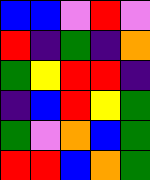[["blue", "blue", "violet", "red", "violet"], ["red", "indigo", "green", "indigo", "orange"], ["green", "yellow", "red", "red", "indigo"], ["indigo", "blue", "red", "yellow", "green"], ["green", "violet", "orange", "blue", "green"], ["red", "red", "blue", "orange", "green"]]